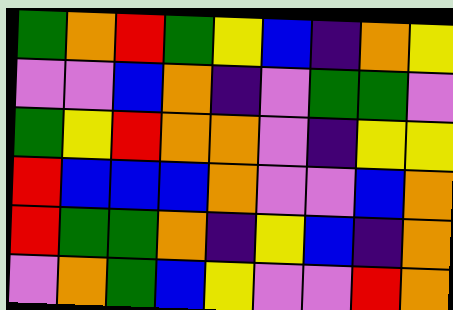[["green", "orange", "red", "green", "yellow", "blue", "indigo", "orange", "yellow"], ["violet", "violet", "blue", "orange", "indigo", "violet", "green", "green", "violet"], ["green", "yellow", "red", "orange", "orange", "violet", "indigo", "yellow", "yellow"], ["red", "blue", "blue", "blue", "orange", "violet", "violet", "blue", "orange"], ["red", "green", "green", "orange", "indigo", "yellow", "blue", "indigo", "orange"], ["violet", "orange", "green", "blue", "yellow", "violet", "violet", "red", "orange"]]